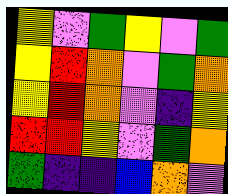[["yellow", "violet", "green", "yellow", "violet", "green"], ["yellow", "red", "orange", "violet", "green", "orange"], ["yellow", "red", "orange", "violet", "indigo", "yellow"], ["red", "red", "yellow", "violet", "green", "orange"], ["green", "indigo", "indigo", "blue", "orange", "violet"]]